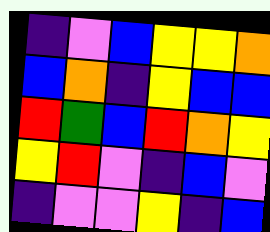[["indigo", "violet", "blue", "yellow", "yellow", "orange"], ["blue", "orange", "indigo", "yellow", "blue", "blue"], ["red", "green", "blue", "red", "orange", "yellow"], ["yellow", "red", "violet", "indigo", "blue", "violet"], ["indigo", "violet", "violet", "yellow", "indigo", "blue"]]